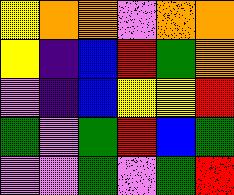[["yellow", "orange", "orange", "violet", "orange", "orange"], ["yellow", "indigo", "blue", "red", "green", "orange"], ["violet", "indigo", "blue", "yellow", "yellow", "red"], ["green", "violet", "green", "red", "blue", "green"], ["violet", "violet", "green", "violet", "green", "red"]]